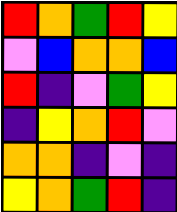[["red", "orange", "green", "red", "yellow"], ["violet", "blue", "orange", "orange", "blue"], ["red", "indigo", "violet", "green", "yellow"], ["indigo", "yellow", "orange", "red", "violet"], ["orange", "orange", "indigo", "violet", "indigo"], ["yellow", "orange", "green", "red", "indigo"]]